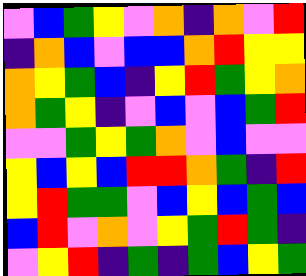[["violet", "blue", "green", "yellow", "violet", "orange", "indigo", "orange", "violet", "red"], ["indigo", "orange", "blue", "violet", "blue", "blue", "orange", "red", "yellow", "yellow"], ["orange", "yellow", "green", "blue", "indigo", "yellow", "red", "green", "yellow", "orange"], ["orange", "green", "yellow", "indigo", "violet", "blue", "violet", "blue", "green", "red"], ["violet", "violet", "green", "yellow", "green", "orange", "violet", "blue", "violet", "violet"], ["yellow", "blue", "yellow", "blue", "red", "red", "orange", "green", "indigo", "red"], ["yellow", "red", "green", "green", "violet", "blue", "yellow", "blue", "green", "blue"], ["blue", "red", "violet", "orange", "violet", "yellow", "green", "red", "green", "indigo"], ["violet", "yellow", "red", "indigo", "green", "indigo", "green", "blue", "yellow", "green"]]